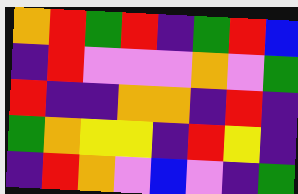[["orange", "red", "green", "red", "indigo", "green", "red", "blue"], ["indigo", "red", "violet", "violet", "violet", "orange", "violet", "green"], ["red", "indigo", "indigo", "orange", "orange", "indigo", "red", "indigo"], ["green", "orange", "yellow", "yellow", "indigo", "red", "yellow", "indigo"], ["indigo", "red", "orange", "violet", "blue", "violet", "indigo", "green"]]